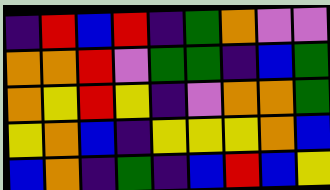[["indigo", "red", "blue", "red", "indigo", "green", "orange", "violet", "violet"], ["orange", "orange", "red", "violet", "green", "green", "indigo", "blue", "green"], ["orange", "yellow", "red", "yellow", "indigo", "violet", "orange", "orange", "green"], ["yellow", "orange", "blue", "indigo", "yellow", "yellow", "yellow", "orange", "blue"], ["blue", "orange", "indigo", "green", "indigo", "blue", "red", "blue", "yellow"]]